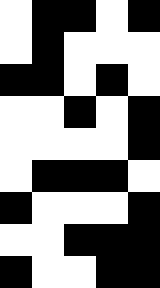[["white", "black", "black", "white", "black"], ["white", "black", "white", "white", "white"], ["black", "black", "white", "black", "white"], ["white", "white", "black", "white", "black"], ["white", "white", "white", "white", "black"], ["white", "black", "black", "black", "white"], ["black", "white", "white", "white", "black"], ["white", "white", "black", "black", "black"], ["black", "white", "white", "black", "black"]]